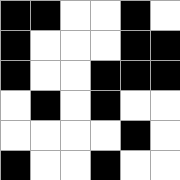[["black", "black", "white", "white", "black", "white"], ["black", "white", "white", "white", "black", "black"], ["black", "white", "white", "black", "black", "black"], ["white", "black", "white", "black", "white", "white"], ["white", "white", "white", "white", "black", "white"], ["black", "white", "white", "black", "white", "white"]]